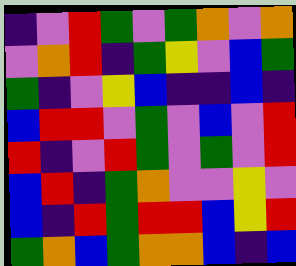[["indigo", "violet", "red", "green", "violet", "green", "orange", "violet", "orange"], ["violet", "orange", "red", "indigo", "green", "yellow", "violet", "blue", "green"], ["green", "indigo", "violet", "yellow", "blue", "indigo", "indigo", "blue", "indigo"], ["blue", "red", "red", "violet", "green", "violet", "blue", "violet", "red"], ["red", "indigo", "violet", "red", "green", "violet", "green", "violet", "red"], ["blue", "red", "indigo", "green", "orange", "violet", "violet", "yellow", "violet"], ["blue", "indigo", "red", "green", "red", "red", "blue", "yellow", "red"], ["green", "orange", "blue", "green", "orange", "orange", "blue", "indigo", "blue"]]